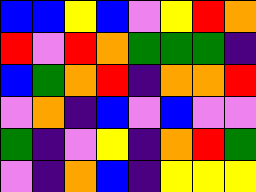[["blue", "blue", "yellow", "blue", "violet", "yellow", "red", "orange"], ["red", "violet", "red", "orange", "green", "green", "green", "indigo"], ["blue", "green", "orange", "red", "indigo", "orange", "orange", "red"], ["violet", "orange", "indigo", "blue", "violet", "blue", "violet", "violet"], ["green", "indigo", "violet", "yellow", "indigo", "orange", "red", "green"], ["violet", "indigo", "orange", "blue", "indigo", "yellow", "yellow", "yellow"]]